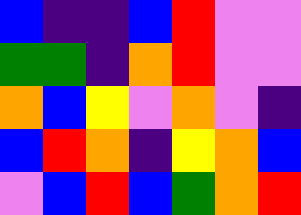[["blue", "indigo", "indigo", "blue", "red", "violet", "violet"], ["green", "green", "indigo", "orange", "red", "violet", "violet"], ["orange", "blue", "yellow", "violet", "orange", "violet", "indigo"], ["blue", "red", "orange", "indigo", "yellow", "orange", "blue"], ["violet", "blue", "red", "blue", "green", "orange", "red"]]